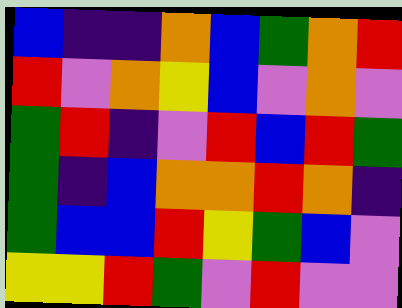[["blue", "indigo", "indigo", "orange", "blue", "green", "orange", "red"], ["red", "violet", "orange", "yellow", "blue", "violet", "orange", "violet"], ["green", "red", "indigo", "violet", "red", "blue", "red", "green"], ["green", "indigo", "blue", "orange", "orange", "red", "orange", "indigo"], ["green", "blue", "blue", "red", "yellow", "green", "blue", "violet"], ["yellow", "yellow", "red", "green", "violet", "red", "violet", "violet"]]